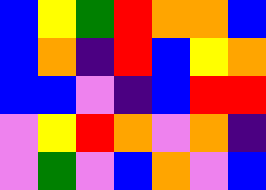[["blue", "yellow", "green", "red", "orange", "orange", "blue"], ["blue", "orange", "indigo", "red", "blue", "yellow", "orange"], ["blue", "blue", "violet", "indigo", "blue", "red", "red"], ["violet", "yellow", "red", "orange", "violet", "orange", "indigo"], ["violet", "green", "violet", "blue", "orange", "violet", "blue"]]